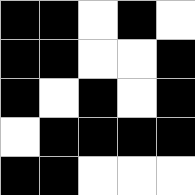[["black", "black", "white", "black", "white"], ["black", "black", "white", "white", "black"], ["black", "white", "black", "white", "black"], ["white", "black", "black", "black", "black"], ["black", "black", "white", "white", "white"]]